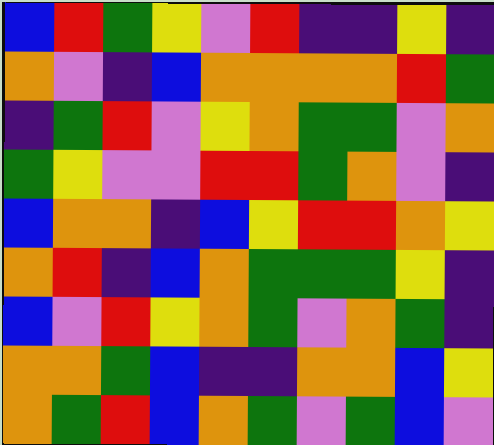[["blue", "red", "green", "yellow", "violet", "red", "indigo", "indigo", "yellow", "indigo"], ["orange", "violet", "indigo", "blue", "orange", "orange", "orange", "orange", "red", "green"], ["indigo", "green", "red", "violet", "yellow", "orange", "green", "green", "violet", "orange"], ["green", "yellow", "violet", "violet", "red", "red", "green", "orange", "violet", "indigo"], ["blue", "orange", "orange", "indigo", "blue", "yellow", "red", "red", "orange", "yellow"], ["orange", "red", "indigo", "blue", "orange", "green", "green", "green", "yellow", "indigo"], ["blue", "violet", "red", "yellow", "orange", "green", "violet", "orange", "green", "indigo"], ["orange", "orange", "green", "blue", "indigo", "indigo", "orange", "orange", "blue", "yellow"], ["orange", "green", "red", "blue", "orange", "green", "violet", "green", "blue", "violet"]]